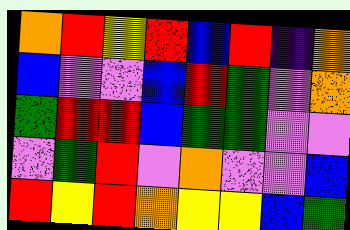[["orange", "red", "yellow", "red", "blue", "red", "indigo", "orange"], ["blue", "violet", "violet", "blue", "red", "green", "violet", "orange"], ["green", "red", "red", "blue", "green", "green", "violet", "violet"], ["violet", "green", "red", "violet", "orange", "violet", "violet", "blue"], ["red", "yellow", "red", "orange", "yellow", "yellow", "blue", "green"]]